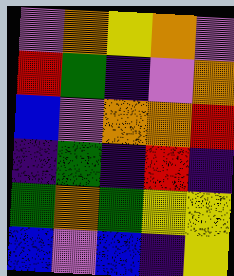[["violet", "orange", "yellow", "orange", "violet"], ["red", "green", "indigo", "violet", "orange"], ["blue", "violet", "orange", "orange", "red"], ["indigo", "green", "indigo", "red", "indigo"], ["green", "orange", "green", "yellow", "yellow"], ["blue", "violet", "blue", "indigo", "yellow"]]